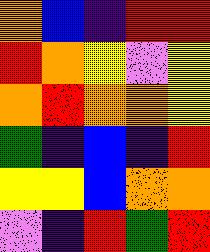[["orange", "blue", "indigo", "red", "red"], ["red", "orange", "yellow", "violet", "yellow"], ["orange", "red", "orange", "orange", "yellow"], ["green", "indigo", "blue", "indigo", "red"], ["yellow", "yellow", "blue", "orange", "orange"], ["violet", "indigo", "red", "green", "red"]]